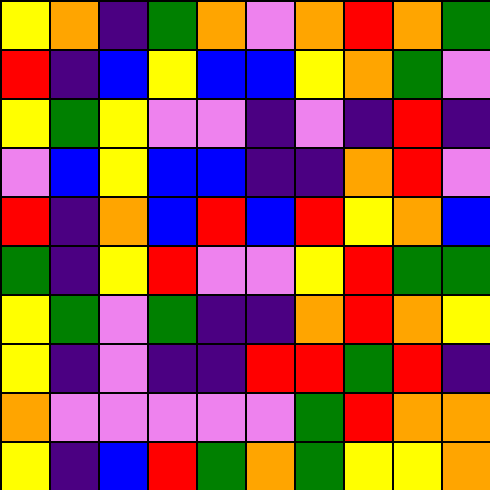[["yellow", "orange", "indigo", "green", "orange", "violet", "orange", "red", "orange", "green"], ["red", "indigo", "blue", "yellow", "blue", "blue", "yellow", "orange", "green", "violet"], ["yellow", "green", "yellow", "violet", "violet", "indigo", "violet", "indigo", "red", "indigo"], ["violet", "blue", "yellow", "blue", "blue", "indigo", "indigo", "orange", "red", "violet"], ["red", "indigo", "orange", "blue", "red", "blue", "red", "yellow", "orange", "blue"], ["green", "indigo", "yellow", "red", "violet", "violet", "yellow", "red", "green", "green"], ["yellow", "green", "violet", "green", "indigo", "indigo", "orange", "red", "orange", "yellow"], ["yellow", "indigo", "violet", "indigo", "indigo", "red", "red", "green", "red", "indigo"], ["orange", "violet", "violet", "violet", "violet", "violet", "green", "red", "orange", "orange"], ["yellow", "indigo", "blue", "red", "green", "orange", "green", "yellow", "yellow", "orange"]]